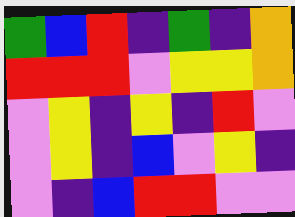[["green", "blue", "red", "indigo", "green", "indigo", "orange"], ["red", "red", "red", "violet", "yellow", "yellow", "orange"], ["violet", "yellow", "indigo", "yellow", "indigo", "red", "violet"], ["violet", "yellow", "indigo", "blue", "violet", "yellow", "indigo"], ["violet", "indigo", "blue", "red", "red", "violet", "violet"]]